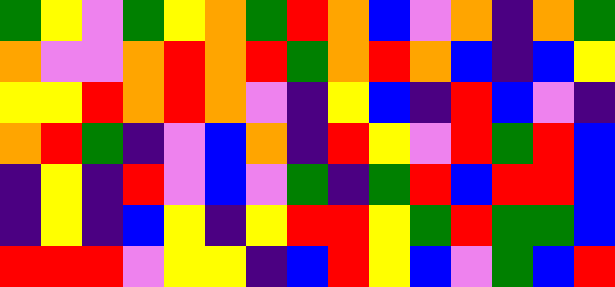[["green", "yellow", "violet", "green", "yellow", "orange", "green", "red", "orange", "blue", "violet", "orange", "indigo", "orange", "green"], ["orange", "violet", "violet", "orange", "red", "orange", "red", "green", "orange", "red", "orange", "blue", "indigo", "blue", "yellow"], ["yellow", "yellow", "red", "orange", "red", "orange", "violet", "indigo", "yellow", "blue", "indigo", "red", "blue", "violet", "indigo"], ["orange", "red", "green", "indigo", "violet", "blue", "orange", "indigo", "red", "yellow", "violet", "red", "green", "red", "blue"], ["indigo", "yellow", "indigo", "red", "violet", "blue", "violet", "green", "indigo", "green", "red", "blue", "red", "red", "blue"], ["indigo", "yellow", "indigo", "blue", "yellow", "indigo", "yellow", "red", "red", "yellow", "green", "red", "green", "green", "blue"], ["red", "red", "red", "violet", "yellow", "yellow", "indigo", "blue", "red", "yellow", "blue", "violet", "green", "blue", "red"]]